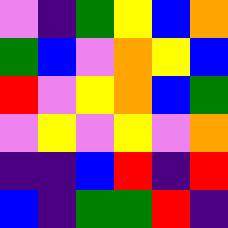[["violet", "indigo", "green", "yellow", "blue", "orange"], ["green", "blue", "violet", "orange", "yellow", "blue"], ["red", "violet", "yellow", "orange", "blue", "green"], ["violet", "yellow", "violet", "yellow", "violet", "orange"], ["indigo", "indigo", "blue", "red", "indigo", "red"], ["blue", "indigo", "green", "green", "red", "indigo"]]